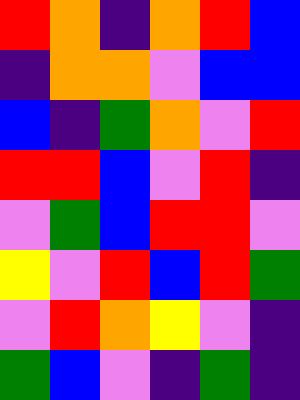[["red", "orange", "indigo", "orange", "red", "blue"], ["indigo", "orange", "orange", "violet", "blue", "blue"], ["blue", "indigo", "green", "orange", "violet", "red"], ["red", "red", "blue", "violet", "red", "indigo"], ["violet", "green", "blue", "red", "red", "violet"], ["yellow", "violet", "red", "blue", "red", "green"], ["violet", "red", "orange", "yellow", "violet", "indigo"], ["green", "blue", "violet", "indigo", "green", "indigo"]]